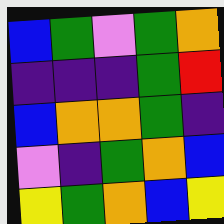[["blue", "green", "violet", "green", "orange"], ["indigo", "indigo", "indigo", "green", "red"], ["blue", "orange", "orange", "green", "indigo"], ["violet", "indigo", "green", "orange", "blue"], ["yellow", "green", "orange", "blue", "yellow"]]